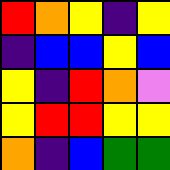[["red", "orange", "yellow", "indigo", "yellow"], ["indigo", "blue", "blue", "yellow", "blue"], ["yellow", "indigo", "red", "orange", "violet"], ["yellow", "red", "red", "yellow", "yellow"], ["orange", "indigo", "blue", "green", "green"]]